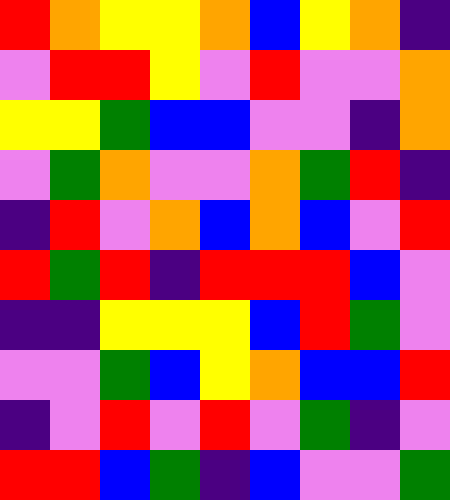[["red", "orange", "yellow", "yellow", "orange", "blue", "yellow", "orange", "indigo"], ["violet", "red", "red", "yellow", "violet", "red", "violet", "violet", "orange"], ["yellow", "yellow", "green", "blue", "blue", "violet", "violet", "indigo", "orange"], ["violet", "green", "orange", "violet", "violet", "orange", "green", "red", "indigo"], ["indigo", "red", "violet", "orange", "blue", "orange", "blue", "violet", "red"], ["red", "green", "red", "indigo", "red", "red", "red", "blue", "violet"], ["indigo", "indigo", "yellow", "yellow", "yellow", "blue", "red", "green", "violet"], ["violet", "violet", "green", "blue", "yellow", "orange", "blue", "blue", "red"], ["indigo", "violet", "red", "violet", "red", "violet", "green", "indigo", "violet"], ["red", "red", "blue", "green", "indigo", "blue", "violet", "violet", "green"]]